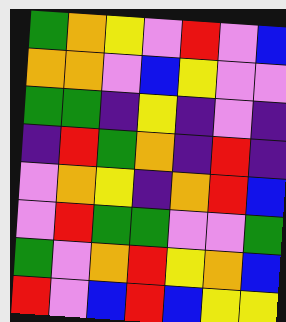[["green", "orange", "yellow", "violet", "red", "violet", "blue"], ["orange", "orange", "violet", "blue", "yellow", "violet", "violet"], ["green", "green", "indigo", "yellow", "indigo", "violet", "indigo"], ["indigo", "red", "green", "orange", "indigo", "red", "indigo"], ["violet", "orange", "yellow", "indigo", "orange", "red", "blue"], ["violet", "red", "green", "green", "violet", "violet", "green"], ["green", "violet", "orange", "red", "yellow", "orange", "blue"], ["red", "violet", "blue", "red", "blue", "yellow", "yellow"]]